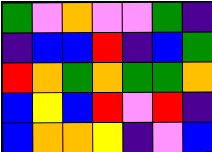[["green", "violet", "orange", "violet", "violet", "green", "indigo"], ["indigo", "blue", "blue", "red", "indigo", "blue", "green"], ["red", "orange", "green", "orange", "green", "green", "orange"], ["blue", "yellow", "blue", "red", "violet", "red", "indigo"], ["blue", "orange", "orange", "yellow", "indigo", "violet", "blue"]]